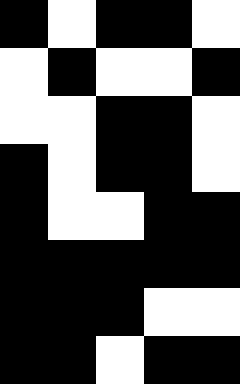[["black", "white", "black", "black", "white"], ["white", "black", "white", "white", "black"], ["white", "white", "black", "black", "white"], ["black", "white", "black", "black", "white"], ["black", "white", "white", "black", "black"], ["black", "black", "black", "black", "black"], ["black", "black", "black", "white", "white"], ["black", "black", "white", "black", "black"]]